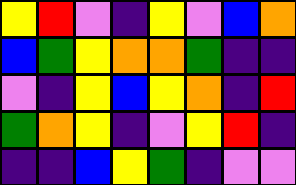[["yellow", "red", "violet", "indigo", "yellow", "violet", "blue", "orange"], ["blue", "green", "yellow", "orange", "orange", "green", "indigo", "indigo"], ["violet", "indigo", "yellow", "blue", "yellow", "orange", "indigo", "red"], ["green", "orange", "yellow", "indigo", "violet", "yellow", "red", "indigo"], ["indigo", "indigo", "blue", "yellow", "green", "indigo", "violet", "violet"]]